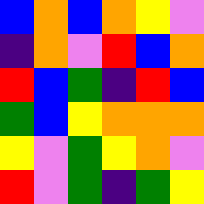[["blue", "orange", "blue", "orange", "yellow", "violet"], ["indigo", "orange", "violet", "red", "blue", "orange"], ["red", "blue", "green", "indigo", "red", "blue"], ["green", "blue", "yellow", "orange", "orange", "orange"], ["yellow", "violet", "green", "yellow", "orange", "violet"], ["red", "violet", "green", "indigo", "green", "yellow"]]